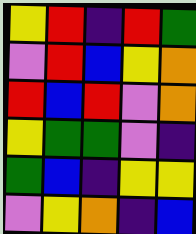[["yellow", "red", "indigo", "red", "green"], ["violet", "red", "blue", "yellow", "orange"], ["red", "blue", "red", "violet", "orange"], ["yellow", "green", "green", "violet", "indigo"], ["green", "blue", "indigo", "yellow", "yellow"], ["violet", "yellow", "orange", "indigo", "blue"]]